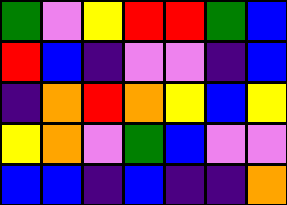[["green", "violet", "yellow", "red", "red", "green", "blue"], ["red", "blue", "indigo", "violet", "violet", "indigo", "blue"], ["indigo", "orange", "red", "orange", "yellow", "blue", "yellow"], ["yellow", "orange", "violet", "green", "blue", "violet", "violet"], ["blue", "blue", "indigo", "blue", "indigo", "indigo", "orange"]]